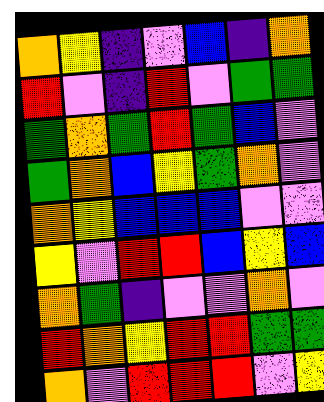[["orange", "yellow", "indigo", "violet", "blue", "indigo", "orange"], ["red", "violet", "indigo", "red", "violet", "green", "green"], ["green", "orange", "green", "red", "green", "blue", "violet"], ["green", "orange", "blue", "yellow", "green", "orange", "violet"], ["orange", "yellow", "blue", "blue", "blue", "violet", "violet"], ["yellow", "violet", "red", "red", "blue", "yellow", "blue"], ["orange", "green", "indigo", "violet", "violet", "orange", "violet"], ["red", "orange", "yellow", "red", "red", "green", "green"], ["orange", "violet", "red", "red", "red", "violet", "yellow"]]